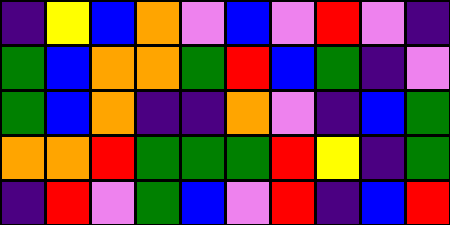[["indigo", "yellow", "blue", "orange", "violet", "blue", "violet", "red", "violet", "indigo"], ["green", "blue", "orange", "orange", "green", "red", "blue", "green", "indigo", "violet"], ["green", "blue", "orange", "indigo", "indigo", "orange", "violet", "indigo", "blue", "green"], ["orange", "orange", "red", "green", "green", "green", "red", "yellow", "indigo", "green"], ["indigo", "red", "violet", "green", "blue", "violet", "red", "indigo", "blue", "red"]]